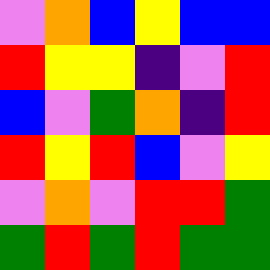[["violet", "orange", "blue", "yellow", "blue", "blue"], ["red", "yellow", "yellow", "indigo", "violet", "red"], ["blue", "violet", "green", "orange", "indigo", "red"], ["red", "yellow", "red", "blue", "violet", "yellow"], ["violet", "orange", "violet", "red", "red", "green"], ["green", "red", "green", "red", "green", "green"]]